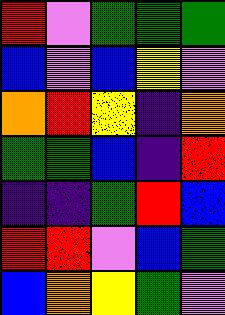[["red", "violet", "green", "green", "green"], ["blue", "violet", "blue", "yellow", "violet"], ["orange", "red", "yellow", "indigo", "orange"], ["green", "green", "blue", "indigo", "red"], ["indigo", "indigo", "green", "red", "blue"], ["red", "red", "violet", "blue", "green"], ["blue", "orange", "yellow", "green", "violet"]]